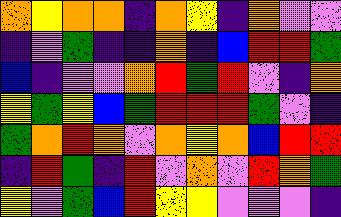[["orange", "yellow", "orange", "orange", "indigo", "orange", "yellow", "indigo", "orange", "violet", "violet"], ["indigo", "violet", "green", "indigo", "indigo", "orange", "indigo", "blue", "red", "red", "green"], ["blue", "indigo", "violet", "violet", "orange", "red", "green", "red", "violet", "indigo", "orange"], ["yellow", "green", "yellow", "blue", "green", "red", "red", "red", "green", "violet", "indigo"], ["green", "orange", "red", "orange", "violet", "orange", "yellow", "orange", "blue", "red", "red"], ["indigo", "red", "green", "indigo", "red", "violet", "orange", "violet", "red", "orange", "green"], ["yellow", "violet", "green", "blue", "red", "yellow", "yellow", "violet", "violet", "violet", "indigo"]]